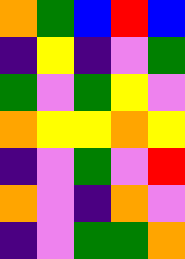[["orange", "green", "blue", "red", "blue"], ["indigo", "yellow", "indigo", "violet", "green"], ["green", "violet", "green", "yellow", "violet"], ["orange", "yellow", "yellow", "orange", "yellow"], ["indigo", "violet", "green", "violet", "red"], ["orange", "violet", "indigo", "orange", "violet"], ["indigo", "violet", "green", "green", "orange"]]